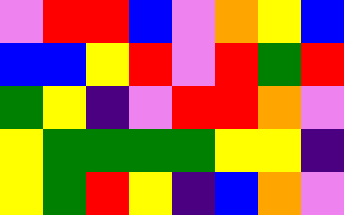[["violet", "red", "red", "blue", "violet", "orange", "yellow", "blue"], ["blue", "blue", "yellow", "red", "violet", "red", "green", "red"], ["green", "yellow", "indigo", "violet", "red", "red", "orange", "violet"], ["yellow", "green", "green", "green", "green", "yellow", "yellow", "indigo"], ["yellow", "green", "red", "yellow", "indigo", "blue", "orange", "violet"]]